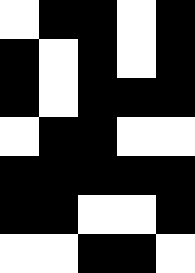[["white", "black", "black", "white", "black"], ["black", "white", "black", "white", "black"], ["black", "white", "black", "black", "black"], ["white", "black", "black", "white", "white"], ["black", "black", "black", "black", "black"], ["black", "black", "white", "white", "black"], ["white", "white", "black", "black", "white"]]